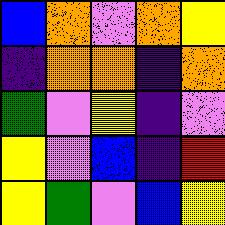[["blue", "orange", "violet", "orange", "yellow"], ["indigo", "orange", "orange", "indigo", "orange"], ["green", "violet", "yellow", "indigo", "violet"], ["yellow", "violet", "blue", "indigo", "red"], ["yellow", "green", "violet", "blue", "yellow"]]